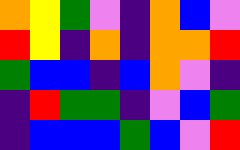[["orange", "yellow", "green", "violet", "indigo", "orange", "blue", "violet"], ["red", "yellow", "indigo", "orange", "indigo", "orange", "orange", "red"], ["green", "blue", "blue", "indigo", "blue", "orange", "violet", "indigo"], ["indigo", "red", "green", "green", "indigo", "violet", "blue", "green"], ["indigo", "blue", "blue", "blue", "green", "blue", "violet", "red"]]